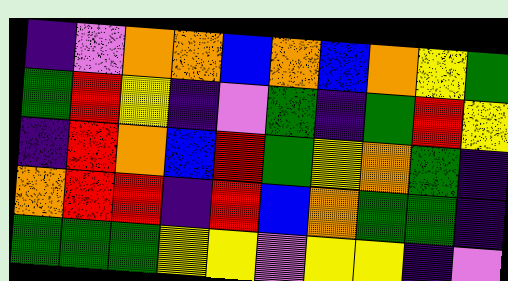[["indigo", "violet", "orange", "orange", "blue", "orange", "blue", "orange", "yellow", "green"], ["green", "red", "yellow", "indigo", "violet", "green", "indigo", "green", "red", "yellow"], ["indigo", "red", "orange", "blue", "red", "green", "yellow", "orange", "green", "indigo"], ["orange", "red", "red", "indigo", "red", "blue", "orange", "green", "green", "indigo"], ["green", "green", "green", "yellow", "yellow", "violet", "yellow", "yellow", "indigo", "violet"]]